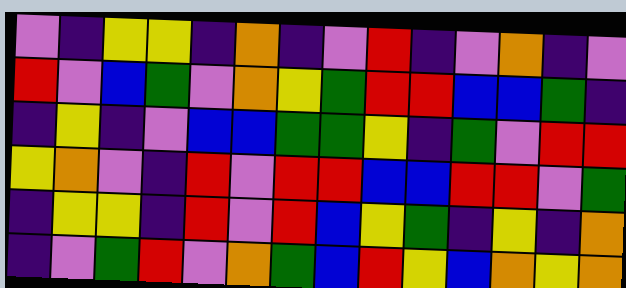[["violet", "indigo", "yellow", "yellow", "indigo", "orange", "indigo", "violet", "red", "indigo", "violet", "orange", "indigo", "violet"], ["red", "violet", "blue", "green", "violet", "orange", "yellow", "green", "red", "red", "blue", "blue", "green", "indigo"], ["indigo", "yellow", "indigo", "violet", "blue", "blue", "green", "green", "yellow", "indigo", "green", "violet", "red", "red"], ["yellow", "orange", "violet", "indigo", "red", "violet", "red", "red", "blue", "blue", "red", "red", "violet", "green"], ["indigo", "yellow", "yellow", "indigo", "red", "violet", "red", "blue", "yellow", "green", "indigo", "yellow", "indigo", "orange"], ["indigo", "violet", "green", "red", "violet", "orange", "green", "blue", "red", "yellow", "blue", "orange", "yellow", "orange"]]